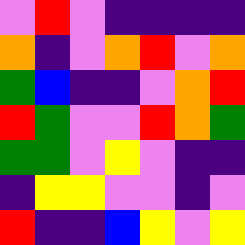[["violet", "red", "violet", "indigo", "indigo", "indigo", "indigo"], ["orange", "indigo", "violet", "orange", "red", "violet", "orange"], ["green", "blue", "indigo", "indigo", "violet", "orange", "red"], ["red", "green", "violet", "violet", "red", "orange", "green"], ["green", "green", "violet", "yellow", "violet", "indigo", "indigo"], ["indigo", "yellow", "yellow", "violet", "violet", "indigo", "violet"], ["red", "indigo", "indigo", "blue", "yellow", "violet", "yellow"]]